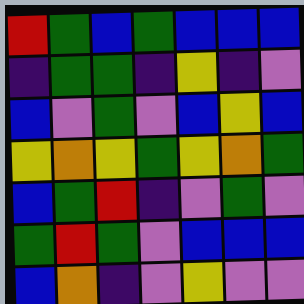[["red", "green", "blue", "green", "blue", "blue", "blue"], ["indigo", "green", "green", "indigo", "yellow", "indigo", "violet"], ["blue", "violet", "green", "violet", "blue", "yellow", "blue"], ["yellow", "orange", "yellow", "green", "yellow", "orange", "green"], ["blue", "green", "red", "indigo", "violet", "green", "violet"], ["green", "red", "green", "violet", "blue", "blue", "blue"], ["blue", "orange", "indigo", "violet", "yellow", "violet", "violet"]]